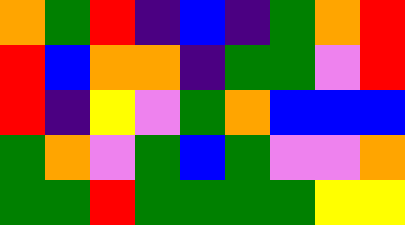[["orange", "green", "red", "indigo", "blue", "indigo", "green", "orange", "red"], ["red", "blue", "orange", "orange", "indigo", "green", "green", "violet", "red"], ["red", "indigo", "yellow", "violet", "green", "orange", "blue", "blue", "blue"], ["green", "orange", "violet", "green", "blue", "green", "violet", "violet", "orange"], ["green", "green", "red", "green", "green", "green", "green", "yellow", "yellow"]]